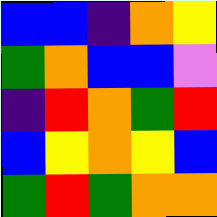[["blue", "blue", "indigo", "orange", "yellow"], ["green", "orange", "blue", "blue", "violet"], ["indigo", "red", "orange", "green", "red"], ["blue", "yellow", "orange", "yellow", "blue"], ["green", "red", "green", "orange", "orange"]]